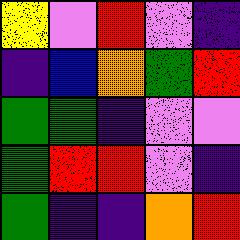[["yellow", "violet", "red", "violet", "indigo"], ["indigo", "blue", "orange", "green", "red"], ["green", "green", "indigo", "violet", "violet"], ["green", "red", "red", "violet", "indigo"], ["green", "indigo", "indigo", "orange", "red"]]